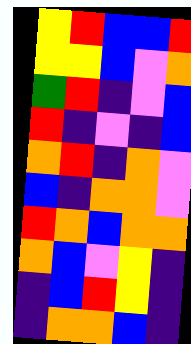[["yellow", "red", "blue", "blue", "red"], ["yellow", "yellow", "blue", "violet", "orange"], ["green", "red", "indigo", "violet", "blue"], ["red", "indigo", "violet", "indigo", "blue"], ["orange", "red", "indigo", "orange", "violet"], ["blue", "indigo", "orange", "orange", "violet"], ["red", "orange", "blue", "orange", "orange"], ["orange", "blue", "violet", "yellow", "indigo"], ["indigo", "blue", "red", "yellow", "indigo"], ["indigo", "orange", "orange", "blue", "indigo"]]